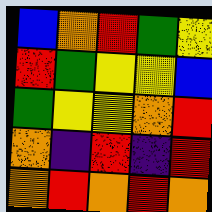[["blue", "orange", "red", "green", "yellow"], ["red", "green", "yellow", "yellow", "blue"], ["green", "yellow", "yellow", "orange", "red"], ["orange", "indigo", "red", "indigo", "red"], ["orange", "red", "orange", "red", "orange"]]